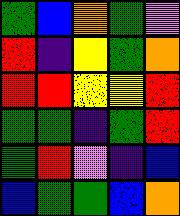[["green", "blue", "orange", "green", "violet"], ["red", "indigo", "yellow", "green", "orange"], ["red", "red", "yellow", "yellow", "red"], ["green", "green", "indigo", "green", "red"], ["green", "red", "violet", "indigo", "blue"], ["blue", "green", "green", "blue", "orange"]]